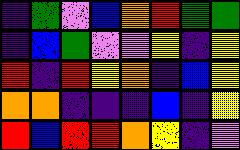[["indigo", "green", "violet", "blue", "orange", "red", "green", "green"], ["indigo", "blue", "green", "violet", "violet", "yellow", "indigo", "yellow"], ["red", "indigo", "red", "yellow", "orange", "indigo", "blue", "yellow"], ["orange", "orange", "indigo", "indigo", "indigo", "blue", "indigo", "yellow"], ["red", "blue", "red", "red", "orange", "yellow", "indigo", "violet"]]